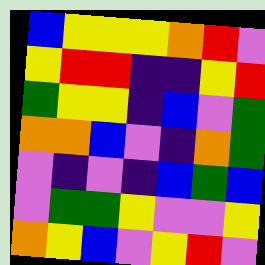[["blue", "yellow", "yellow", "yellow", "orange", "red", "violet"], ["yellow", "red", "red", "indigo", "indigo", "yellow", "red"], ["green", "yellow", "yellow", "indigo", "blue", "violet", "green"], ["orange", "orange", "blue", "violet", "indigo", "orange", "green"], ["violet", "indigo", "violet", "indigo", "blue", "green", "blue"], ["violet", "green", "green", "yellow", "violet", "violet", "yellow"], ["orange", "yellow", "blue", "violet", "yellow", "red", "violet"]]